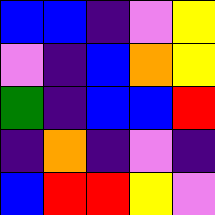[["blue", "blue", "indigo", "violet", "yellow"], ["violet", "indigo", "blue", "orange", "yellow"], ["green", "indigo", "blue", "blue", "red"], ["indigo", "orange", "indigo", "violet", "indigo"], ["blue", "red", "red", "yellow", "violet"]]